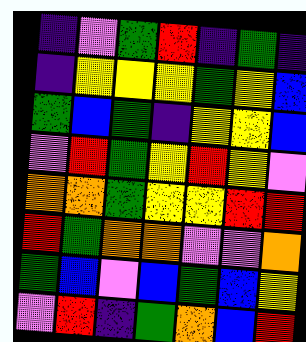[["indigo", "violet", "green", "red", "indigo", "green", "indigo"], ["indigo", "yellow", "yellow", "yellow", "green", "yellow", "blue"], ["green", "blue", "green", "indigo", "yellow", "yellow", "blue"], ["violet", "red", "green", "yellow", "red", "yellow", "violet"], ["orange", "orange", "green", "yellow", "yellow", "red", "red"], ["red", "green", "orange", "orange", "violet", "violet", "orange"], ["green", "blue", "violet", "blue", "green", "blue", "yellow"], ["violet", "red", "indigo", "green", "orange", "blue", "red"]]